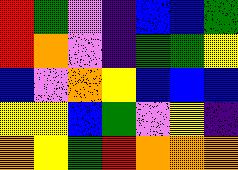[["red", "green", "violet", "indigo", "blue", "blue", "green"], ["red", "orange", "violet", "indigo", "green", "green", "yellow"], ["blue", "violet", "orange", "yellow", "blue", "blue", "blue"], ["yellow", "yellow", "blue", "green", "violet", "yellow", "indigo"], ["orange", "yellow", "green", "red", "orange", "orange", "orange"]]